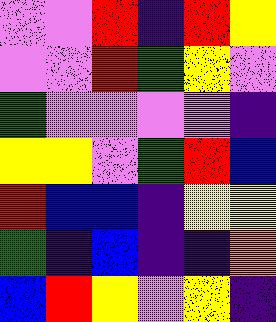[["violet", "violet", "red", "indigo", "red", "yellow"], ["violet", "violet", "red", "green", "yellow", "violet"], ["green", "violet", "violet", "violet", "violet", "indigo"], ["yellow", "yellow", "violet", "green", "red", "blue"], ["red", "blue", "blue", "indigo", "yellow", "yellow"], ["green", "indigo", "blue", "indigo", "indigo", "orange"], ["blue", "red", "yellow", "violet", "yellow", "indigo"]]